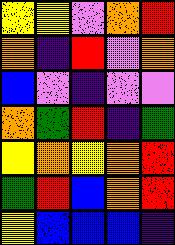[["yellow", "yellow", "violet", "orange", "red"], ["orange", "indigo", "red", "violet", "orange"], ["blue", "violet", "indigo", "violet", "violet"], ["orange", "green", "red", "indigo", "green"], ["yellow", "orange", "yellow", "orange", "red"], ["green", "red", "blue", "orange", "red"], ["yellow", "blue", "blue", "blue", "indigo"]]